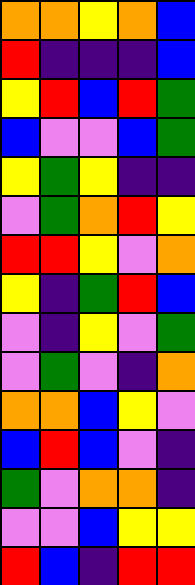[["orange", "orange", "yellow", "orange", "blue"], ["red", "indigo", "indigo", "indigo", "blue"], ["yellow", "red", "blue", "red", "green"], ["blue", "violet", "violet", "blue", "green"], ["yellow", "green", "yellow", "indigo", "indigo"], ["violet", "green", "orange", "red", "yellow"], ["red", "red", "yellow", "violet", "orange"], ["yellow", "indigo", "green", "red", "blue"], ["violet", "indigo", "yellow", "violet", "green"], ["violet", "green", "violet", "indigo", "orange"], ["orange", "orange", "blue", "yellow", "violet"], ["blue", "red", "blue", "violet", "indigo"], ["green", "violet", "orange", "orange", "indigo"], ["violet", "violet", "blue", "yellow", "yellow"], ["red", "blue", "indigo", "red", "red"]]